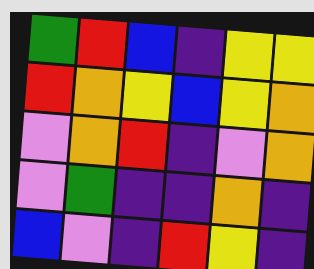[["green", "red", "blue", "indigo", "yellow", "yellow"], ["red", "orange", "yellow", "blue", "yellow", "orange"], ["violet", "orange", "red", "indigo", "violet", "orange"], ["violet", "green", "indigo", "indigo", "orange", "indigo"], ["blue", "violet", "indigo", "red", "yellow", "indigo"]]